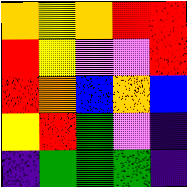[["orange", "yellow", "orange", "red", "red"], ["red", "yellow", "violet", "violet", "red"], ["red", "orange", "blue", "orange", "blue"], ["yellow", "red", "green", "violet", "indigo"], ["indigo", "green", "green", "green", "indigo"]]